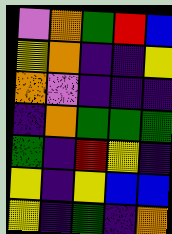[["violet", "orange", "green", "red", "blue"], ["yellow", "orange", "indigo", "indigo", "yellow"], ["orange", "violet", "indigo", "indigo", "indigo"], ["indigo", "orange", "green", "green", "green"], ["green", "indigo", "red", "yellow", "indigo"], ["yellow", "indigo", "yellow", "blue", "blue"], ["yellow", "indigo", "green", "indigo", "orange"]]